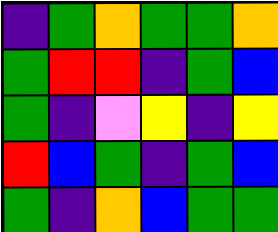[["indigo", "green", "orange", "green", "green", "orange"], ["green", "red", "red", "indigo", "green", "blue"], ["green", "indigo", "violet", "yellow", "indigo", "yellow"], ["red", "blue", "green", "indigo", "green", "blue"], ["green", "indigo", "orange", "blue", "green", "green"]]